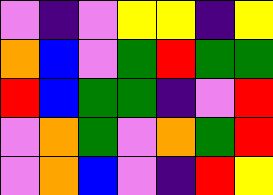[["violet", "indigo", "violet", "yellow", "yellow", "indigo", "yellow"], ["orange", "blue", "violet", "green", "red", "green", "green"], ["red", "blue", "green", "green", "indigo", "violet", "red"], ["violet", "orange", "green", "violet", "orange", "green", "red"], ["violet", "orange", "blue", "violet", "indigo", "red", "yellow"]]